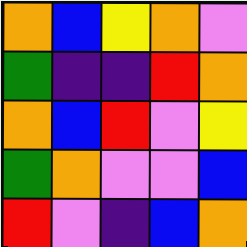[["orange", "blue", "yellow", "orange", "violet"], ["green", "indigo", "indigo", "red", "orange"], ["orange", "blue", "red", "violet", "yellow"], ["green", "orange", "violet", "violet", "blue"], ["red", "violet", "indigo", "blue", "orange"]]